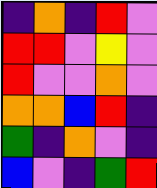[["indigo", "orange", "indigo", "red", "violet"], ["red", "red", "violet", "yellow", "violet"], ["red", "violet", "violet", "orange", "violet"], ["orange", "orange", "blue", "red", "indigo"], ["green", "indigo", "orange", "violet", "indigo"], ["blue", "violet", "indigo", "green", "red"]]